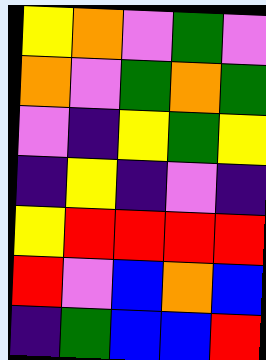[["yellow", "orange", "violet", "green", "violet"], ["orange", "violet", "green", "orange", "green"], ["violet", "indigo", "yellow", "green", "yellow"], ["indigo", "yellow", "indigo", "violet", "indigo"], ["yellow", "red", "red", "red", "red"], ["red", "violet", "blue", "orange", "blue"], ["indigo", "green", "blue", "blue", "red"]]